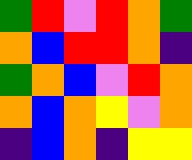[["green", "red", "violet", "red", "orange", "green"], ["orange", "blue", "red", "red", "orange", "indigo"], ["green", "orange", "blue", "violet", "red", "orange"], ["orange", "blue", "orange", "yellow", "violet", "orange"], ["indigo", "blue", "orange", "indigo", "yellow", "yellow"]]